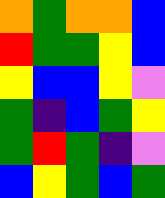[["orange", "green", "orange", "orange", "blue"], ["red", "green", "green", "yellow", "blue"], ["yellow", "blue", "blue", "yellow", "violet"], ["green", "indigo", "blue", "green", "yellow"], ["green", "red", "green", "indigo", "violet"], ["blue", "yellow", "green", "blue", "green"]]